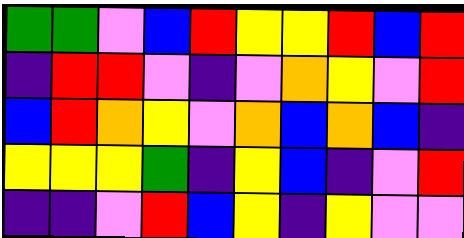[["green", "green", "violet", "blue", "red", "yellow", "yellow", "red", "blue", "red"], ["indigo", "red", "red", "violet", "indigo", "violet", "orange", "yellow", "violet", "red"], ["blue", "red", "orange", "yellow", "violet", "orange", "blue", "orange", "blue", "indigo"], ["yellow", "yellow", "yellow", "green", "indigo", "yellow", "blue", "indigo", "violet", "red"], ["indigo", "indigo", "violet", "red", "blue", "yellow", "indigo", "yellow", "violet", "violet"]]